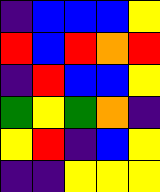[["indigo", "blue", "blue", "blue", "yellow"], ["red", "blue", "red", "orange", "red"], ["indigo", "red", "blue", "blue", "yellow"], ["green", "yellow", "green", "orange", "indigo"], ["yellow", "red", "indigo", "blue", "yellow"], ["indigo", "indigo", "yellow", "yellow", "yellow"]]